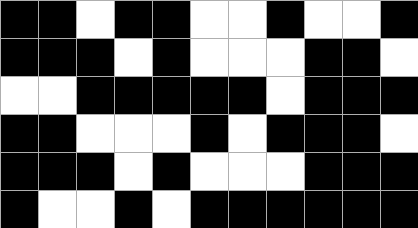[["black", "black", "white", "black", "black", "white", "white", "black", "white", "white", "black"], ["black", "black", "black", "white", "black", "white", "white", "white", "black", "black", "white"], ["white", "white", "black", "black", "black", "black", "black", "white", "black", "black", "black"], ["black", "black", "white", "white", "white", "black", "white", "black", "black", "black", "white"], ["black", "black", "black", "white", "black", "white", "white", "white", "black", "black", "black"], ["black", "white", "white", "black", "white", "black", "black", "black", "black", "black", "black"]]